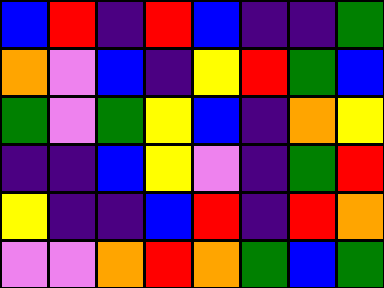[["blue", "red", "indigo", "red", "blue", "indigo", "indigo", "green"], ["orange", "violet", "blue", "indigo", "yellow", "red", "green", "blue"], ["green", "violet", "green", "yellow", "blue", "indigo", "orange", "yellow"], ["indigo", "indigo", "blue", "yellow", "violet", "indigo", "green", "red"], ["yellow", "indigo", "indigo", "blue", "red", "indigo", "red", "orange"], ["violet", "violet", "orange", "red", "orange", "green", "blue", "green"]]